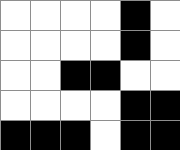[["white", "white", "white", "white", "black", "white"], ["white", "white", "white", "white", "black", "white"], ["white", "white", "black", "black", "white", "white"], ["white", "white", "white", "white", "black", "black"], ["black", "black", "black", "white", "black", "black"]]